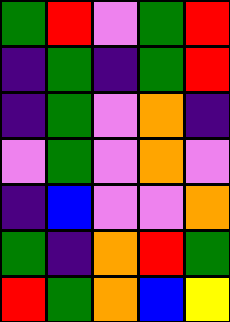[["green", "red", "violet", "green", "red"], ["indigo", "green", "indigo", "green", "red"], ["indigo", "green", "violet", "orange", "indigo"], ["violet", "green", "violet", "orange", "violet"], ["indigo", "blue", "violet", "violet", "orange"], ["green", "indigo", "orange", "red", "green"], ["red", "green", "orange", "blue", "yellow"]]